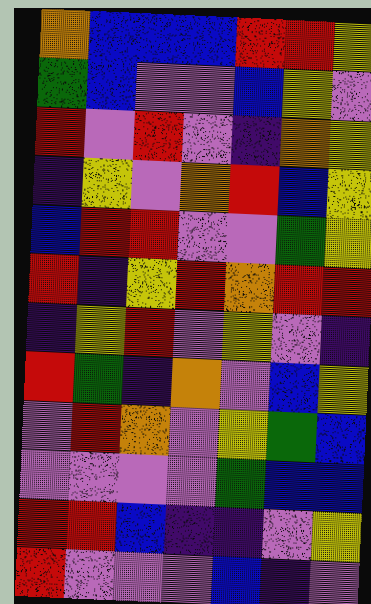[["orange", "blue", "blue", "blue", "red", "red", "yellow"], ["green", "blue", "violet", "violet", "blue", "yellow", "violet"], ["red", "violet", "red", "violet", "indigo", "orange", "yellow"], ["indigo", "yellow", "violet", "orange", "red", "blue", "yellow"], ["blue", "red", "red", "violet", "violet", "green", "yellow"], ["red", "indigo", "yellow", "red", "orange", "red", "red"], ["indigo", "yellow", "red", "violet", "yellow", "violet", "indigo"], ["red", "green", "indigo", "orange", "violet", "blue", "yellow"], ["violet", "red", "orange", "violet", "yellow", "green", "blue"], ["violet", "violet", "violet", "violet", "green", "blue", "blue"], ["red", "red", "blue", "indigo", "indigo", "violet", "yellow"], ["red", "violet", "violet", "violet", "blue", "indigo", "violet"]]